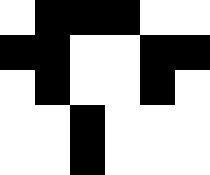[["white", "black", "black", "black", "white", "white"], ["black", "black", "white", "white", "black", "black"], ["white", "black", "white", "white", "black", "white"], ["white", "white", "black", "white", "white", "white"], ["white", "white", "black", "white", "white", "white"]]